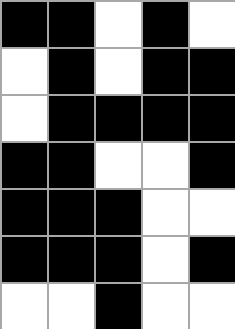[["black", "black", "white", "black", "white"], ["white", "black", "white", "black", "black"], ["white", "black", "black", "black", "black"], ["black", "black", "white", "white", "black"], ["black", "black", "black", "white", "white"], ["black", "black", "black", "white", "black"], ["white", "white", "black", "white", "white"]]